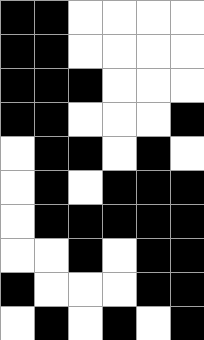[["black", "black", "white", "white", "white", "white"], ["black", "black", "white", "white", "white", "white"], ["black", "black", "black", "white", "white", "white"], ["black", "black", "white", "white", "white", "black"], ["white", "black", "black", "white", "black", "white"], ["white", "black", "white", "black", "black", "black"], ["white", "black", "black", "black", "black", "black"], ["white", "white", "black", "white", "black", "black"], ["black", "white", "white", "white", "black", "black"], ["white", "black", "white", "black", "white", "black"]]